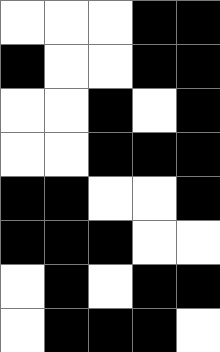[["white", "white", "white", "black", "black"], ["black", "white", "white", "black", "black"], ["white", "white", "black", "white", "black"], ["white", "white", "black", "black", "black"], ["black", "black", "white", "white", "black"], ["black", "black", "black", "white", "white"], ["white", "black", "white", "black", "black"], ["white", "black", "black", "black", "white"]]